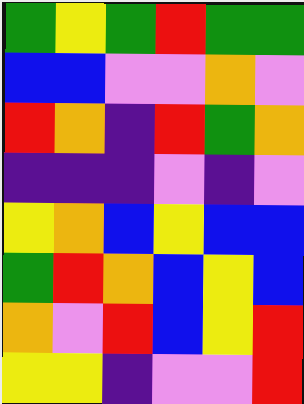[["green", "yellow", "green", "red", "green", "green"], ["blue", "blue", "violet", "violet", "orange", "violet"], ["red", "orange", "indigo", "red", "green", "orange"], ["indigo", "indigo", "indigo", "violet", "indigo", "violet"], ["yellow", "orange", "blue", "yellow", "blue", "blue"], ["green", "red", "orange", "blue", "yellow", "blue"], ["orange", "violet", "red", "blue", "yellow", "red"], ["yellow", "yellow", "indigo", "violet", "violet", "red"]]